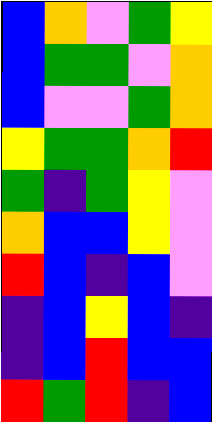[["blue", "orange", "violet", "green", "yellow"], ["blue", "green", "green", "violet", "orange"], ["blue", "violet", "violet", "green", "orange"], ["yellow", "green", "green", "orange", "red"], ["green", "indigo", "green", "yellow", "violet"], ["orange", "blue", "blue", "yellow", "violet"], ["red", "blue", "indigo", "blue", "violet"], ["indigo", "blue", "yellow", "blue", "indigo"], ["indigo", "blue", "red", "blue", "blue"], ["red", "green", "red", "indigo", "blue"]]